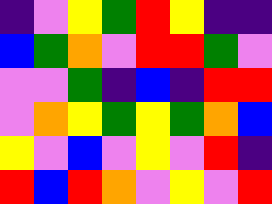[["indigo", "violet", "yellow", "green", "red", "yellow", "indigo", "indigo"], ["blue", "green", "orange", "violet", "red", "red", "green", "violet"], ["violet", "violet", "green", "indigo", "blue", "indigo", "red", "red"], ["violet", "orange", "yellow", "green", "yellow", "green", "orange", "blue"], ["yellow", "violet", "blue", "violet", "yellow", "violet", "red", "indigo"], ["red", "blue", "red", "orange", "violet", "yellow", "violet", "red"]]